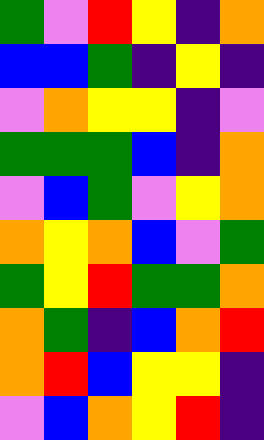[["green", "violet", "red", "yellow", "indigo", "orange"], ["blue", "blue", "green", "indigo", "yellow", "indigo"], ["violet", "orange", "yellow", "yellow", "indigo", "violet"], ["green", "green", "green", "blue", "indigo", "orange"], ["violet", "blue", "green", "violet", "yellow", "orange"], ["orange", "yellow", "orange", "blue", "violet", "green"], ["green", "yellow", "red", "green", "green", "orange"], ["orange", "green", "indigo", "blue", "orange", "red"], ["orange", "red", "blue", "yellow", "yellow", "indigo"], ["violet", "blue", "orange", "yellow", "red", "indigo"]]